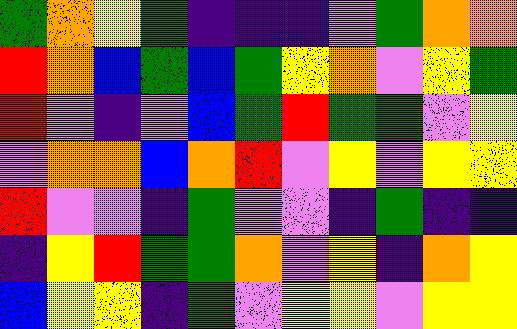[["green", "orange", "yellow", "green", "indigo", "indigo", "indigo", "violet", "green", "orange", "orange"], ["red", "orange", "blue", "green", "blue", "green", "yellow", "orange", "violet", "yellow", "green"], ["red", "violet", "indigo", "violet", "blue", "green", "red", "green", "green", "violet", "yellow"], ["violet", "orange", "orange", "blue", "orange", "red", "violet", "yellow", "violet", "yellow", "yellow"], ["red", "violet", "violet", "indigo", "green", "violet", "violet", "indigo", "green", "indigo", "indigo"], ["indigo", "yellow", "red", "green", "green", "orange", "violet", "yellow", "indigo", "orange", "yellow"], ["blue", "yellow", "yellow", "indigo", "green", "violet", "yellow", "yellow", "violet", "yellow", "yellow"]]